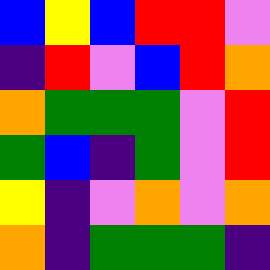[["blue", "yellow", "blue", "red", "red", "violet"], ["indigo", "red", "violet", "blue", "red", "orange"], ["orange", "green", "green", "green", "violet", "red"], ["green", "blue", "indigo", "green", "violet", "red"], ["yellow", "indigo", "violet", "orange", "violet", "orange"], ["orange", "indigo", "green", "green", "green", "indigo"]]